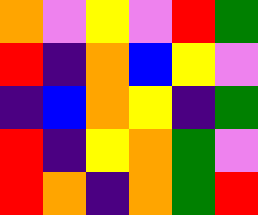[["orange", "violet", "yellow", "violet", "red", "green"], ["red", "indigo", "orange", "blue", "yellow", "violet"], ["indigo", "blue", "orange", "yellow", "indigo", "green"], ["red", "indigo", "yellow", "orange", "green", "violet"], ["red", "orange", "indigo", "orange", "green", "red"]]